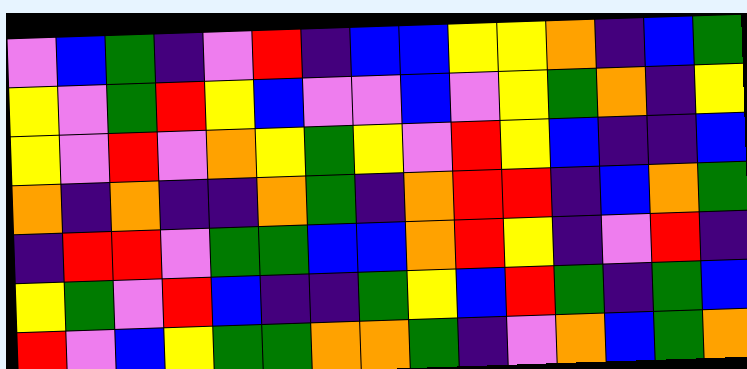[["violet", "blue", "green", "indigo", "violet", "red", "indigo", "blue", "blue", "yellow", "yellow", "orange", "indigo", "blue", "green"], ["yellow", "violet", "green", "red", "yellow", "blue", "violet", "violet", "blue", "violet", "yellow", "green", "orange", "indigo", "yellow"], ["yellow", "violet", "red", "violet", "orange", "yellow", "green", "yellow", "violet", "red", "yellow", "blue", "indigo", "indigo", "blue"], ["orange", "indigo", "orange", "indigo", "indigo", "orange", "green", "indigo", "orange", "red", "red", "indigo", "blue", "orange", "green"], ["indigo", "red", "red", "violet", "green", "green", "blue", "blue", "orange", "red", "yellow", "indigo", "violet", "red", "indigo"], ["yellow", "green", "violet", "red", "blue", "indigo", "indigo", "green", "yellow", "blue", "red", "green", "indigo", "green", "blue"], ["red", "violet", "blue", "yellow", "green", "green", "orange", "orange", "green", "indigo", "violet", "orange", "blue", "green", "orange"]]